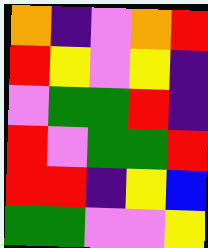[["orange", "indigo", "violet", "orange", "red"], ["red", "yellow", "violet", "yellow", "indigo"], ["violet", "green", "green", "red", "indigo"], ["red", "violet", "green", "green", "red"], ["red", "red", "indigo", "yellow", "blue"], ["green", "green", "violet", "violet", "yellow"]]